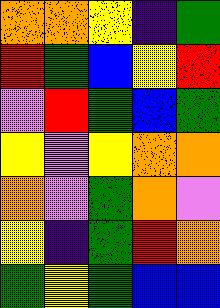[["orange", "orange", "yellow", "indigo", "green"], ["red", "green", "blue", "yellow", "red"], ["violet", "red", "green", "blue", "green"], ["yellow", "violet", "yellow", "orange", "orange"], ["orange", "violet", "green", "orange", "violet"], ["yellow", "indigo", "green", "red", "orange"], ["green", "yellow", "green", "blue", "blue"]]